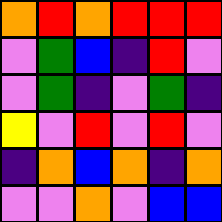[["orange", "red", "orange", "red", "red", "red"], ["violet", "green", "blue", "indigo", "red", "violet"], ["violet", "green", "indigo", "violet", "green", "indigo"], ["yellow", "violet", "red", "violet", "red", "violet"], ["indigo", "orange", "blue", "orange", "indigo", "orange"], ["violet", "violet", "orange", "violet", "blue", "blue"]]